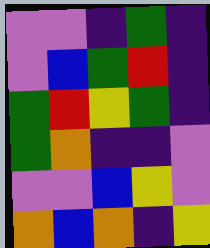[["violet", "violet", "indigo", "green", "indigo"], ["violet", "blue", "green", "red", "indigo"], ["green", "red", "yellow", "green", "indigo"], ["green", "orange", "indigo", "indigo", "violet"], ["violet", "violet", "blue", "yellow", "violet"], ["orange", "blue", "orange", "indigo", "yellow"]]